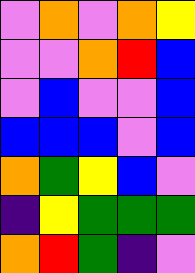[["violet", "orange", "violet", "orange", "yellow"], ["violet", "violet", "orange", "red", "blue"], ["violet", "blue", "violet", "violet", "blue"], ["blue", "blue", "blue", "violet", "blue"], ["orange", "green", "yellow", "blue", "violet"], ["indigo", "yellow", "green", "green", "green"], ["orange", "red", "green", "indigo", "violet"]]